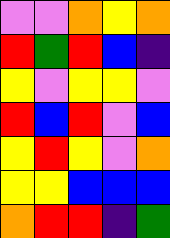[["violet", "violet", "orange", "yellow", "orange"], ["red", "green", "red", "blue", "indigo"], ["yellow", "violet", "yellow", "yellow", "violet"], ["red", "blue", "red", "violet", "blue"], ["yellow", "red", "yellow", "violet", "orange"], ["yellow", "yellow", "blue", "blue", "blue"], ["orange", "red", "red", "indigo", "green"]]